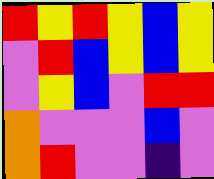[["red", "yellow", "red", "yellow", "blue", "yellow"], ["violet", "red", "blue", "yellow", "blue", "yellow"], ["violet", "yellow", "blue", "violet", "red", "red"], ["orange", "violet", "violet", "violet", "blue", "violet"], ["orange", "red", "violet", "violet", "indigo", "violet"]]